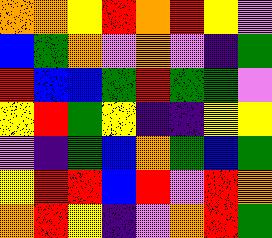[["orange", "orange", "yellow", "red", "orange", "red", "yellow", "violet"], ["blue", "green", "orange", "violet", "orange", "violet", "indigo", "green"], ["red", "blue", "blue", "green", "red", "green", "green", "violet"], ["yellow", "red", "green", "yellow", "indigo", "indigo", "yellow", "yellow"], ["violet", "indigo", "green", "blue", "orange", "green", "blue", "green"], ["yellow", "red", "red", "blue", "red", "violet", "red", "orange"], ["orange", "red", "yellow", "indigo", "violet", "orange", "red", "green"]]